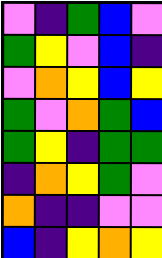[["violet", "indigo", "green", "blue", "violet"], ["green", "yellow", "violet", "blue", "indigo"], ["violet", "orange", "yellow", "blue", "yellow"], ["green", "violet", "orange", "green", "blue"], ["green", "yellow", "indigo", "green", "green"], ["indigo", "orange", "yellow", "green", "violet"], ["orange", "indigo", "indigo", "violet", "violet"], ["blue", "indigo", "yellow", "orange", "yellow"]]